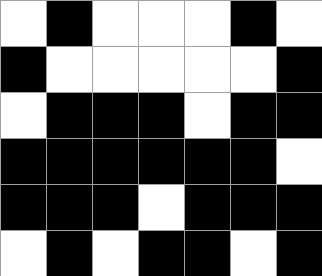[["white", "black", "white", "white", "white", "black", "white"], ["black", "white", "white", "white", "white", "white", "black"], ["white", "black", "black", "black", "white", "black", "black"], ["black", "black", "black", "black", "black", "black", "white"], ["black", "black", "black", "white", "black", "black", "black"], ["white", "black", "white", "black", "black", "white", "black"]]